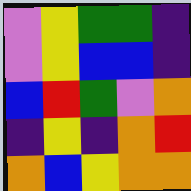[["violet", "yellow", "green", "green", "indigo"], ["violet", "yellow", "blue", "blue", "indigo"], ["blue", "red", "green", "violet", "orange"], ["indigo", "yellow", "indigo", "orange", "red"], ["orange", "blue", "yellow", "orange", "orange"]]